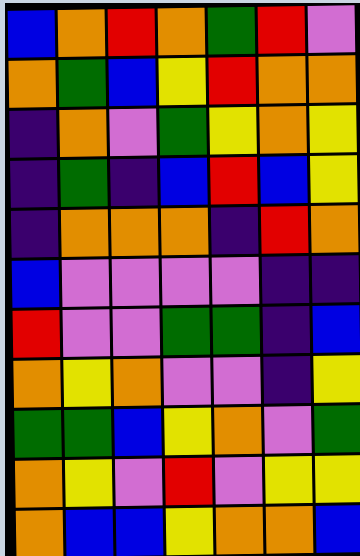[["blue", "orange", "red", "orange", "green", "red", "violet"], ["orange", "green", "blue", "yellow", "red", "orange", "orange"], ["indigo", "orange", "violet", "green", "yellow", "orange", "yellow"], ["indigo", "green", "indigo", "blue", "red", "blue", "yellow"], ["indigo", "orange", "orange", "orange", "indigo", "red", "orange"], ["blue", "violet", "violet", "violet", "violet", "indigo", "indigo"], ["red", "violet", "violet", "green", "green", "indigo", "blue"], ["orange", "yellow", "orange", "violet", "violet", "indigo", "yellow"], ["green", "green", "blue", "yellow", "orange", "violet", "green"], ["orange", "yellow", "violet", "red", "violet", "yellow", "yellow"], ["orange", "blue", "blue", "yellow", "orange", "orange", "blue"]]